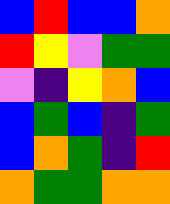[["blue", "red", "blue", "blue", "orange"], ["red", "yellow", "violet", "green", "green"], ["violet", "indigo", "yellow", "orange", "blue"], ["blue", "green", "blue", "indigo", "green"], ["blue", "orange", "green", "indigo", "red"], ["orange", "green", "green", "orange", "orange"]]